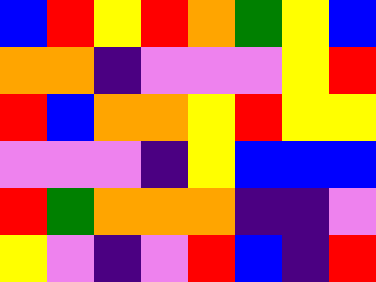[["blue", "red", "yellow", "red", "orange", "green", "yellow", "blue"], ["orange", "orange", "indigo", "violet", "violet", "violet", "yellow", "red"], ["red", "blue", "orange", "orange", "yellow", "red", "yellow", "yellow"], ["violet", "violet", "violet", "indigo", "yellow", "blue", "blue", "blue"], ["red", "green", "orange", "orange", "orange", "indigo", "indigo", "violet"], ["yellow", "violet", "indigo", "violet", "red", "blue", "indigo", "red"]]